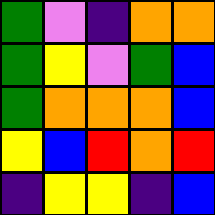[["green", "violet", "indigo", "orange", "orange"], ["green", "yellow", "violet", "green", "blue"], ["green", "orange", "orange", "orange", "blue"], ["yellow", "blue", "red", "orange", "red"], ["indigo", "yellow", "yellow", "indigo", "blue"]]